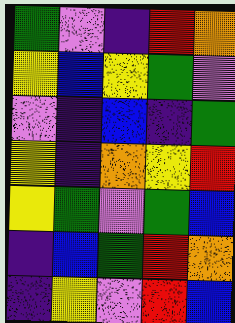[["green", "violet", "indigo", "red", "orange"], ["yellow", "blue", "yellow", "green", "violet"], ["violet", "indigo", "blue", "indigo", "green"], ["yellow", "indigo", "orange", "yellow", "red"], ["yellow", "green", "violet", "green", "blue"], ["indigo", "blue", "green", "red", "orange"], ["indigo", "yellow", "violet", "red", "blue"]]